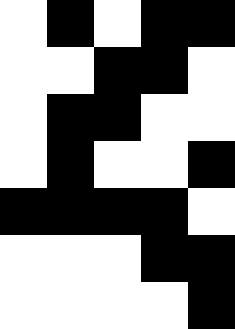[["white", "black", "white", "black", "black"], ["white", "white", "black", "black", "white"], ["white", "black", "black", "white", "white"], ["white", "black", "white", "white", "black"], ["black", "black", "black", "black", "white"], ["white", "white", "white", "black", "black"], ["white", "white", "white", "white", "black"]]